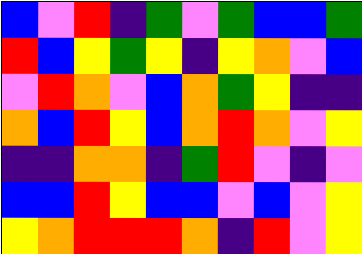[["blue", "violet", "red", "indigo", "green", "violet", "green", "blue", "blue", "green"], ["red", "blue", "yellow", "green", "yellow", "indigo", "yellow", "orange", "violet", "blue"], ["violet", "red", "orange", "violet", "blue", "orange", "green", "yellow", "indigo", "indigo"], ["orange", "blue", "red", "yellow", "blue", "orange", "red", "orange", "violet", "yellow"], ["indigo", "indigo", "orange", "orange", "indigo", "green", "red", "violet", "indigo", "violet"], ["blue", "blue", "red", "yellow", "blue", "blue", "violet", "blue", "violet", "yellow"], ["yellow", "orange", "red", "red", "red", "orange", "indigo", "red", "violet", "yellow"]]